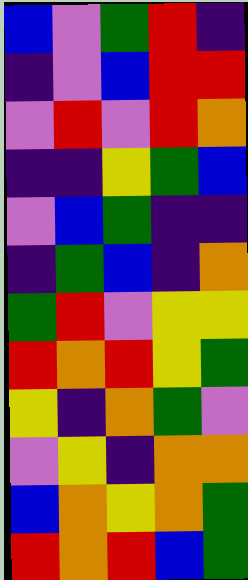[["blue", "violet", "green", "red", "indigo"], ["indigo", "violet", "blue", "red", "red"], ["violet", "red", "violet", "red", "orange"], ["indigo", "indigo", "yellow", "green", "blue"], ["violet", "blue", "green", "indigo", "indigo"], ["indigo", "green", "blue", "indigo", "orange"], ["green", "red", "violet", "yellow", "yellow"], ["red", "orange", "red", "yellow", "green"], ["yellow", "indigo", "orange", "green", "violet"], ["violet", "yellow", "indigo", "orange", "orange"], ["blue", "orange", "yellow", "orange", "green"], ["red", "orange", "red", "blue", "green"]]